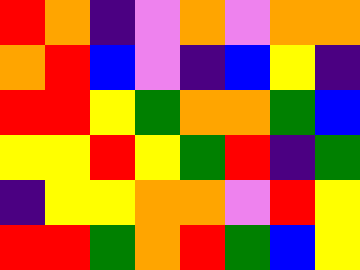[["red", "orange", "indigo", "violet", "orange", "violet", "orange", "orange"], ["orange", "red", "blue", "violet", "indigo", "blue", "yellow", "indigo"], ["red", "red", "yellow", "green", "orange", "orange", "green", "blue"], ["yellow", "yellow", "red", "yellow", "green", "red", "indigo", "green"], ["indigo", "yellow", "yellow", "orange", "orange", "violet", "red", "yellow"], ["red", "red", "green", "orange", "red", "green", "blue", "yellow"]]